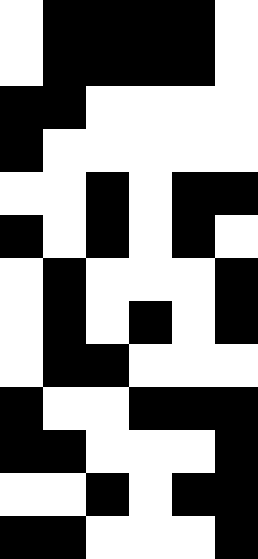[["white", "black", "black", "black", "black", "white"], ["white", "black", "black", "black", "black", "white"], ["black", "black", "white", "white", "white", "white"], ["black", "white", "white", "white", "white", "white"], ["white", "white", "black", "white", "black", "black"], ["black", "white", "black", "white", "black", "white"], ["white", "black", "white", "white", "white", "black"], ["white", "black", "white", "black", "white", "black"], ["white", "black", "black", "white", "white", "white"], ["black", "white", "white", "black", "black", "black"], ["black", "black", "white", "white", "white", "black"], ["white", "white", "black", "white", "black", "black"], ["black", "black", "white", "white", "white", "black"]]